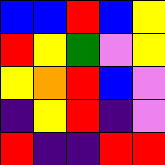[["blue", "blue", "red", "blue", "yellow"], ["red", "yellow", "green", "violet", "yellow"], ["yellow", "orange", "red", "blue", "violet"], ["indigo", "yellow", "red", "indigo", "violet"], ["red", "indigo", "indigo", "red", "red"]]